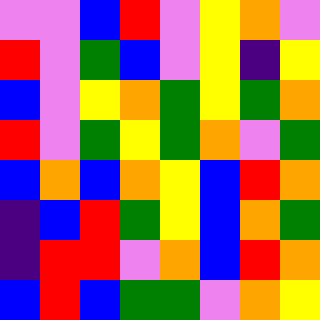[["violet", "violet", "blue", "red", "violet", "yellow", "orange", "violet"], ["red", "violet", "green", "blue", "violet", "yellow", "indigo", "yellow"], ["blue", "violet", "yellow", "orange", "green", "yellow", "green", "orange"], ["red", "violet", "green", "yellow", "green", "orange", "violet", "green"], ["blue", "orange", "blue", "orange", "yellow", "blue", "red", "orange"], ["indigo", "blue", "red", "green", "yellow", "blue", "orange", "green"], ["indigo", "red", "red", "violet", "orange", "blue", "red", "orange"], ["blue", "red", "blue", "green", "green", "violet", "orange", "yellow"]]